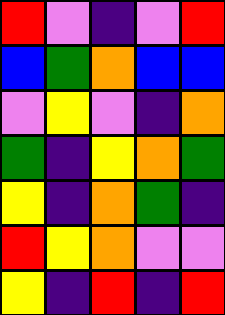[["red", "violet", "indigo", "violet", "red"], ["blue", "green", "orange", "blue", "blue"], ["violet", "yellow", "violet", "indigo", "orange"], ["green", "indigo", "yellow", "orange", "green"], ["yellow", "indigo", "orange", "green", "indigo"], ["red", "yellow", "orange", "violet", "violet"], ["yellow", "indigo", "red", "indigo", "red"]]